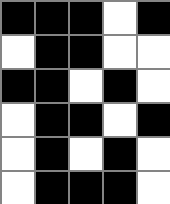[["black", "black", "black", "white", "black"], ["white", "black", "black", "white", "white"], ["black", "black", "white", "black", "white"], ["white", "black", "black", "white", "black"], ["white", "black", "white", "black", "white"], ["white", "black", "black", "black", "white"]]